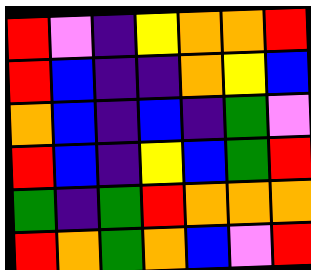[["red", "violet", "indigo", "yellow", "orange", "orange", "red"], ["red", "blue", "indigo", "indigo", "orange", "yellow", "blue"], ["orange", "blue", "indigo", "blue", "indigo", "green", "violet"], ["red", "blue", "indigo", "yellow", "blue", "green", "red"], ["green", "indigo", "green", "red", "orange", "orange", "orange"], ["red", "orange", "green", "orange", "blue", "violet", "red"]]